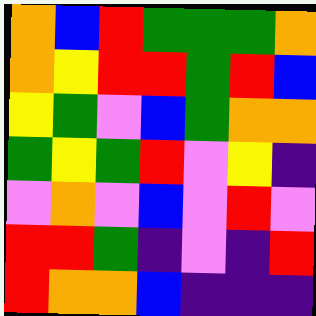[["orange", "blue", "red", "green", "green", "green", "orange"], ["orange", "yellow", "red", "red", "green", "red", "blue"], ["yellow", "green", "violet", "blue", "green", "orange", "orange"], ["green", "yellow", "green", "red", "violet", "yellow", "indigo"], ["violet", "orange", "violet", "blue", "violet", "red", "violet"], ["red", "red", "green", "indigo", "violet", "indigo", "red"], ["red", "orange", "orange", "blue", "indigo", "indigo", "indigo"]]